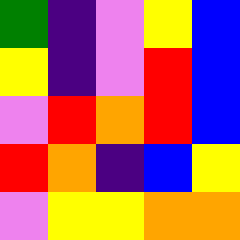[["green", "indigo", "violet", "yellow", "blue"], ["yellow", "indigo", "violet", "red", "blue"], ["violet", "red", "orange", "red", "blue"], ["red", "orange", "indigo", "blue", "yellow"], ["violet", "yellow", "yellow", "orange", "orange"]]